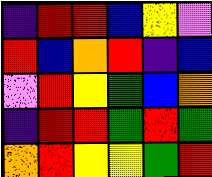[["indigo", "red", "red", "blue", "yellow", "violet"], ["red", "blue", "orange", "red", "indigo", "blue"], ["violet", "red", "yellow", "green", "blue", "orange"], ["indigo", "red", "red", "green", "red", "green"], ["orange", "red", "yellow", "yellow", "green", "red"]]